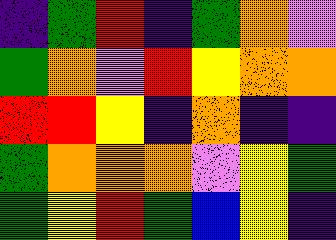[["indigo", "green", "red", "indigo", "green", "orange", "violet"], ["green", "orange", "violet", "red", "yellow", "orange", "orange"], ["red", "red", "yellow", "indigo", "orange", "indigo", "indigo"], ["green", "orange", "orange", "orange", "violet", "yellow", "green"], ["green", "yellow", "red", "green", "blue", "yellow", "indigo"]]